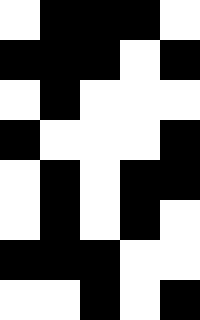[["white", "black", "black", "black", "white"], ["black", "black", "black", "white", "black"], ["white", "black", "white", "white", "white"], ["black", "white", "white", "white", "black"], ["white", "black", "white", "black", "black"], ["white", "black", "white", "black", "white"], ["black", "black", "black", "white", "white"], ["white", "white", "black", "white", "black"]]